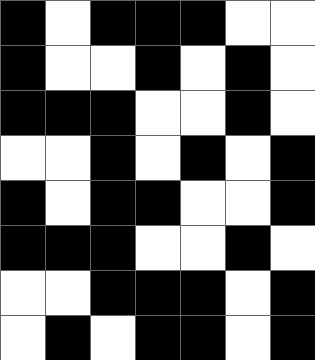[["black", "white", "black", "black", "black", "white", "white"], ["black", "white", "white", "black", "white", "black", "white"], ["black", "black", "black", "white", "white", "black", "white"], ["white", "white", "black", "white", "black", "white", "black"], ["black", "white", "black", "black", "white", "white", "black"], ["black", "black", "black", "white", "white", "black", "white"], ["white", "white", "black", "black", "black", "white", "black"], ["white", "black", "white", "black", "black", "white", "black"]]